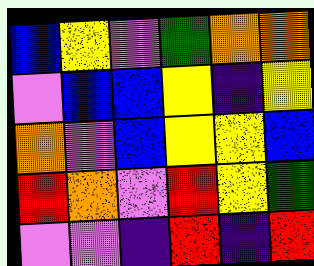[["blue", "yellow", "violet", "green", "orange", "orange"], ["violet", "blue", "blue", "yellow", "indigo", "yellow"], ["orange", "violet", "blue", "yellow", "yellow", "blue"], ["red", "orange", "violet", "red", "yellow", "green"], ["violet", "violet", "indigo", "red", "indigo", "red"]]